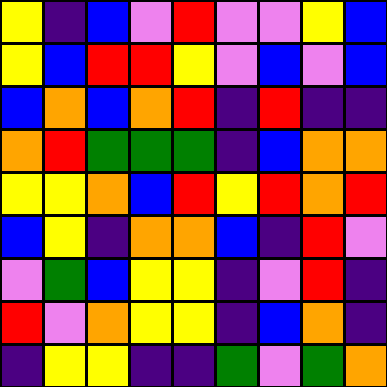[["yellow", "indigo", "blue", "violet", "red", "violet", "violet", "yellow", "blue"], ["yellow", "blue", "red", "red", "yellow", "violet", "blue", "violet", "blue"], ["blue", "orange", "blue", "orange", "red", "indigo", "red", "indigo", "indigo"], ["orange", "red", "green", "green", "green", "indigo", "blue", "orange", "orange"], ["yellow", "yellow", "orange", "blue", "red", "yellow", "red", "orange", "red"], ["blue", "yellow", "indigo", "orange", "orange", "blue", "indigo", "red", "violet"], ["violet", "green", "blue", "yellow", "yellow", "indigo", "violet", "red", "indigo"], ["red", "violet", "orange", "yellow", "yellow", "indigo", "blue", "orange", "indigo"], ["indigo", "yellow", "yellow", "indigo", "indigo", "green", "violet", "green", "orange"]]